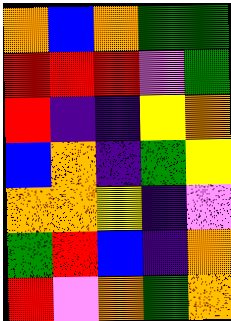[["orange", "blue", "orange", "green", "green"], ["red", "red", "red", "violet", "green"], ["red", "indigo", "indigo", "yellow", "orange"], ["blue", "orange", "indigo", "green", "yellow"], ["orange", "orange", "yellow", "indigo", "violet"], ["green", "red", "blue", "indigo", "orange"], ["red", "violet", "orange", "green", "orange"]]